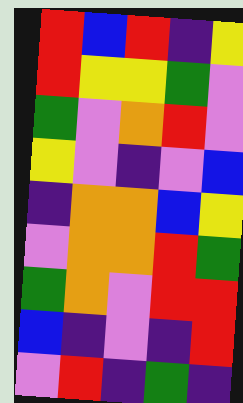[["red", "blue", "red", "indigo", "yellow"], ["red", "yellow", "yellow", "green", "violet"], ["green", "violet", "orange", "red", "violet"], ["yellow", "violet", "indigo", "violet", "blue"], ["indigo", "orange", "orange", "blue", "yellow"], ["violet", "orange", "orange", "red", "green"], ["green", "orange", "violet", "red", "red"], ["blue", "indigo", "violet", "indigo", "red"], ["violet", "red", "indigo", "green", "indigo"]]